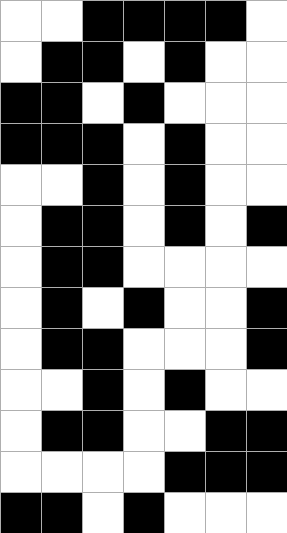[["white", "white", "black", "black", "black", "black", "white"], ["white", "black", "black", "white", "black", "white", "white"], ["black", "black", "white", "black", "white", "white", "white"], ["black", "black", "black", "white", "black", "white", "white"], ["white", "white", "black", "white", "black", "white", "white"], ["white", "black", "black", "white", "black", "white", "black"], ["white", "black", "black", "white", "white", "white", "white"], ["white", "black", "white", "black", "white", "white", "black"], ["white", "black", "black", "white", "white", "white", "black"], ["white", "white", "black", "white", "black", "white", "white"], ["white", "black", "black", "white", "white", "black", "black"], ["white", "white", "white", "white", "black", "black", "black"], ["black", "black", "white", "black", "white", "white", "white"]]